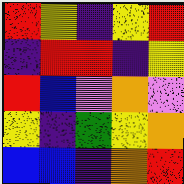[["red", "yellow", "indigo", "yellow", "red"], ["indigo", "red", "red", "indigo", "yellow"], ["red", "blue", "violet", "orange", "violet"], ["yellow", "indigo", "green", "yellow", "orange"], ["blue", "blue", "indigo", "orange", "red"]]